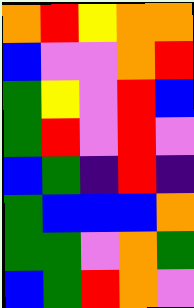[["orange", "red", "yellow", "orange", "orange"], ["blue", "violet", "violet", "orange", "red"], ["green", "yellow", "violet", "red", "blue"], ["green", "red", "violet", "red", "violet"], ["blue", "green", "indigo", "red", "indigo"], ["green", "blue", "blue", "blue", "orange"], ["green", "green", "violet", "orange", "green"], ["blue", "green", "red", "orange", "violet"]]